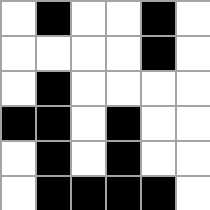[["white", "black", "white", "white", "black", "white"], ["white", "white", "white", "white", "black", "white"], ["white", "black", "white", "white", "white", "white"], ["black", "black", "white", "black", "white", "white"], ["white", "black", "white", "black", "white", "white"], ["white", "black", "black", "black", "black", "white"]]